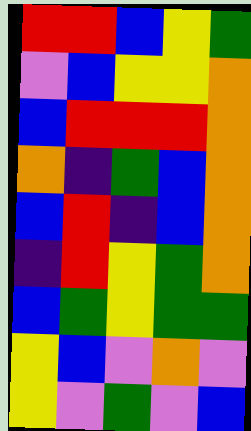[["red", "red", "blue", "yellow", "green"], ["violet", "blue", "yellow", "yellow", "orange"], ["blue", "red", "red", "red", "orange"], ["orange", "indigo", "green", "blue", "orange"], ["blue", "red", "indigo", "blue", "orange"], ["indigo", "red", "yellow", "green", "orange"], ["blue", "green", "yellow", "green", "green"], ["yellow", "blue", "violet", "orange", "violet"], ["yellow", "violet", "green", "violet", "blue"]]